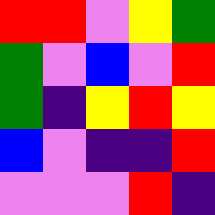[["red", "red", "violet", "yellow", "green"], ["green", "violet", "blue", "violet", "red"], ["green", "indigo", "yellow", "red", "yellow"], ["blue", "violet", "indigo", "indigo", "red"], ["violet", "violet", "violet", "red", "indigo"]]